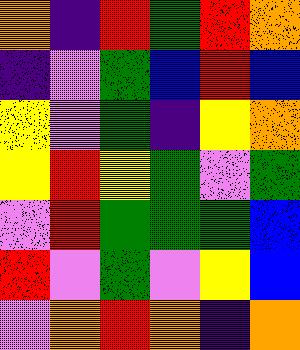[["orange", "indigo", "red", "green", "red", "orange"], ["indigo", "violet", "green", "blue", "red", "blue"], ["yellow", "violet", "green", "indigo", "yellow", "orange"], ["yellow", "red", "yellow", "green", "violet", "green"], ["violet", "red", "green", "green", "green", "blue"], ["red", "violet", "green", "violet", "yellow", "blue"], ["violet", "orange", "red", "orange", "indigo", "orange"]]